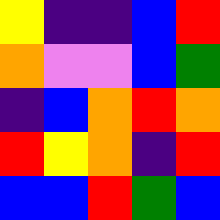[["yellow", "indigo", "indigo", "blue", "red"], ["orange", "violet", "violet", "blue", "green"], ["indigo", "blue", "orange", "red", "orange"], ["red", "yellow", "orange", "indigo", "red"], ["blue", "blue", "red", "green", "blue"]]